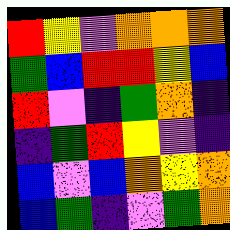[["red", "yellow", "violet", "orange", "orange", "orange"], ["green", "blue", "red", "red", "yellow", "blue"], ["red", "violet", "indigo", "green", "orange", "indigo"], ["indigo", "green", "red", "yellow", "violet", "indigo"], ["blue", "violet", "blue", "orange", "yellow", "orange"], ["blue", "green", "indigo", "violet", "green", "orange"]]